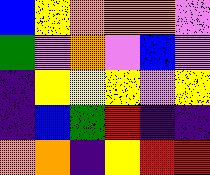[["blue", "yellow", "orange", "orange", "orange", "violet"], ["green", "violet", "orange", "violet", "blue", "violet"], ["indigo", "yellow", "yellow", "yellow", "violet", "yellow"], ["indigo", "blue", "green", "red", "indigo", "indigo"], ["orange", "orange", "indigo", "yellow", "red", "red"]]